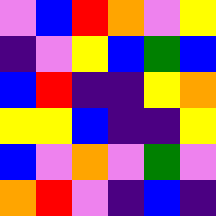[["violet", "blue", "red", "orange", "violet", "yellow"], ["indigo", "violet", "yellow", "blue", "green", "blue"], ["blue", "red", "indigo", "indigo", "yellow", "orange"], ["yellow", "yellow", "blue", "indigo", "indigo", "yellow"], ["blue", "violet", "orange", "violet", "green", "violet"], ["orange", "red", "violet", "indigo", "blue", "indigo"]]